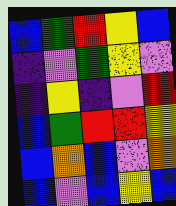[["blue", "green", "red", "yellow", "blue"], ["indigo", "violet", "green", "yellow", "violet"], ["indigo", "yellow", "indigo", "violet", "red"], ["blue", "green", "red", "red", "yellow"], ["blue", "orange", "blue", "violet", "orange"], ["blue", "violet", "blue", "yellow", "blue"]]